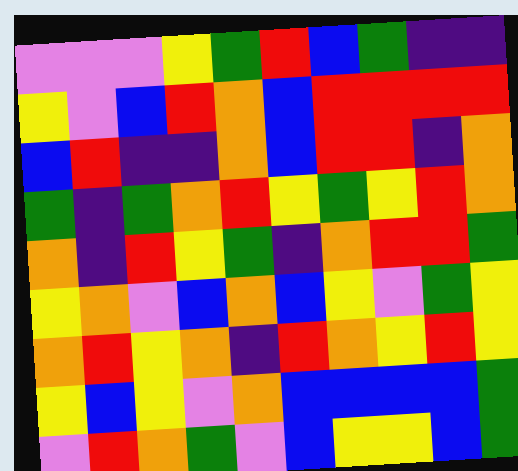[["violet", "violet", "violet", "yellow", "green", "red", "blue", "green", "indigo", "indigo"], ["yellow", "violet", "blue", "red", "orange", "blue", "red", "red", "red", "red"], ["blue", "red", "indigo", "indigo", "orange", "blue", "red", "red", "indigo", "orange"], ["green", "indigo", "green", "orange", "red", "yellow", "green", "yellow", "red", "orange"], ["orange", "indigo", "red", "yellow", "green", "indigo", "orange", "red", "red", "green"], ["yellow", "orange", "violet", "blue", "orange", "blue", "yellow", "violet", "green", "yellow"], ["orange", "red", "yellow", "orange", "indigo", "red", "orange", "yellow", "red", "yellow"], ["yellow", "blue", "yellow", "violet", "orange", "blue", "blue", "blue", "blue", "green"], ["violet", "red", "orange", "green", "violet", "blue", "yellow", "yellow", "blue", "green"]]